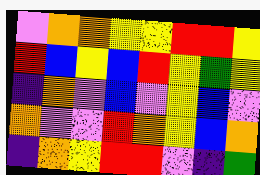[["violet", "orange", "orange", "yellow", "yellow", "red", "red", "yellow"], ["red", "blue", "yellow", "blue", "red", "yellow", "green", "yellow"], ["indigo", "orange", "violet", "blue", "violet", "yellow", "blue", "violet"], ["orange", "violet", "violet", "red", "orange", "yellow", "blue", "orange"], ["indigo", "orange", "yellow", "red", "red", "violet", "indigo", "green"]]